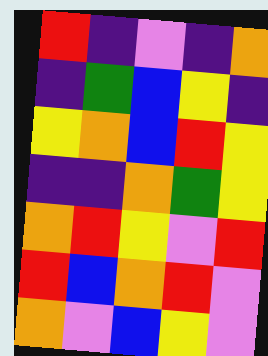[["red", "indigo", "violet", "indigo", "orange"], ["indigo", "green", "blue", "yellow", "indigo"], ["yellow", "orange", "blue", "red", "yellow"], ["indigo", "indigo", "orange", "green", "yellow"], ["orange", "red", "yellow", "violet", "red"], ["red", "blue", "orange", "red", "violet"], ["orange", "violet", "blue", "yellow", "violet"]]